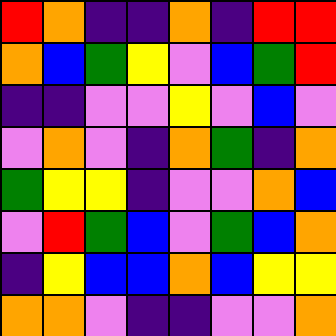[["red", "orange", "indigo", "indigo", "orange", "indigo", "red", "red"], ["orange", "blue", "green", "yellow", "violet", "blue", "green", "red"], ["indigo", "indigo", "violet", "violet", "yellow", "violet", "blue", "violet"], ["violet", "orange", "violet", "indigo", "orange", "green", "indigo", "orange"], ["green", "yellow", "yellow", "indigo", "violet", "violet", "orange", "blue"], ["violet", "red", "green", "blue", "violet", "green", "blue", "orange"], ["indigo", "yellow", "blue", "blue", "orange", "blue", "yellow", "yellow"], ["orange", "orange", "violet", "indigo", "indigo", "violet", "violet", "orange"]]